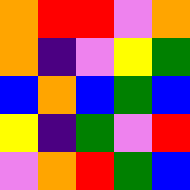[["orange", "red", "red", "violet", "orange"], ["orange", "indigo", "violet", "yellow", "green"], ["blue", "orange", "blue", "green", "blue"], ["yellow", "indigo", "green", "violet", "red"], ["violet", "orange", "red", "green", "blue"]]